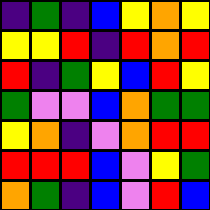[["indigo", "green", "indigo", "blue", "yellow", "orange", "yellow"], ["yellow", "yellow", "red", "indigo", "red", "orange", "red"], ["red", "indigo", "green", "yellow", "blue", "red", "yellow"], ["green", "violet", "violet", "blue", "orange", "green", "green"], ["yellow", "orange", "indigo", "violet", "orange", "red", "red"], ["red", "red", "red", "blue", "violet", "yellow", "green"], ["orange", "green", "indigo", "blue", "violet", "red", "blue"]]